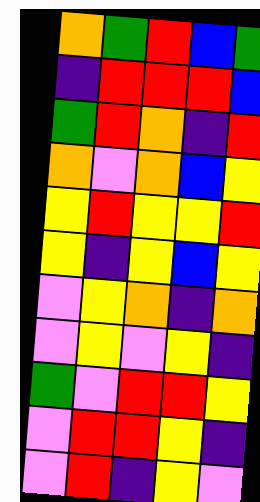[["orange", "green", "red", "blue", "green"], ["indigo", "red", "red", "red", "blue"], ["green", "red", "orange", "indigo", "red"], ["orange", "violet", "orange", "blue", "yellow"], ["yellow", "red", "yellow", "yellow", "red"], ["yellow", "indigo", "yellow", "blue", "yellow"], ["violet", "yellow", "orange", "indigo", "orange"], ["violet", "yellow", "violet", "yellow", "indigo"], ["green", "violet", "red", "red", "yellow"], ["violet", "red", "red", "yellow", "indigo"], ["violet", "red", "indigo", "yellow", "violet"]]